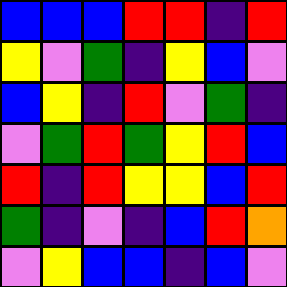[["blue", "blue", "blue", "red", "red", "indigo", "red"], ["yellow", "violet", "green", "indigo", "yellow", "blue", "violet"], ["blue", "yellow", "indigo", "red", "violet", "green", "indigo"], ["violet", "green", "red", "green", "yellow", "red", "blue"], ["red", "indigo", "red", "yellow", "yellow", "blue", "red"], ["green", "indigo", "violet", "indigo", "blue", "red", "orange"], ["violet", "yellow", "blue", "blue", "indigo", "blue", "violet"]]